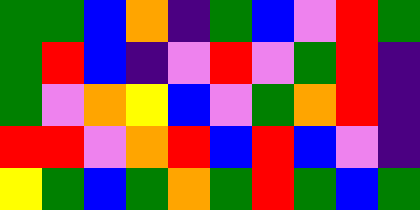[["green", "green", "blue", "orange", "indigo", "green", "blue", "violet", "red", "green"], ["green", "red", "blue", "indigo", "violet", "red", "violet", "green", "red", "indigo"], ["green", "violet", "orange", "yellow", "blue", "violet", "green", "orange", "red", "indigo"], ["red", "red", "violet", "orange", "red", "blue", "red", "blue", "violet", "indigo"], ["yellow", "green", "blue", "green", "orange", "green", "red", "green", "blue", "green"]]